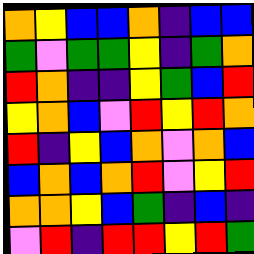[["orange", "yellow", "blue", "blue", "orange", "indigo", "blue", "blue"], ["green", "violet", "green", "green", "yellow", "indigo", "green", "orange"], ["red", "orange", "indigo", "indigo", "yellow", "green", "blue", "red"], ["yellow", "orange", "blue", "violet", "red", "yellow", "red", "orange"], ["red", "indigo", "yellow", "blue", "orange", "violet", "orange", "blue"], ["blue", "orange", "blue", "orange", "red", "violet", "yellow", "red"], ["orange", "orange", "yellow", "blue", "green", "indigo", "blue", "indigo"], ["violet", "red", "indigo", "red", "red", "yellow", "red", "green"]]